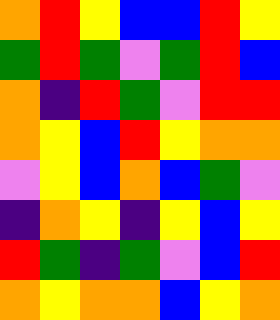[["orange", "red", "yellow", "blue", "blue", "red", "yellow"], ["green", "red", "green", "violet", "green", "red", "blue"], ["orange", "indigo", "red", "green", "violet", "red", "red"], ["orange", "yellow", "blue", "red", "yellow", "orange", "orange"], ["violet", "yellow", "blue", "orange", "blue", "green", "violet"], ["indigo", "orange", "yellow", "indigo", "yellow", "blue", "yellow"], ["red", "green", "indigo", "green", "violet", "blue", "red"], ["orange", "yellow", "orange", "orange", "blue", "yellow", "orange"]]